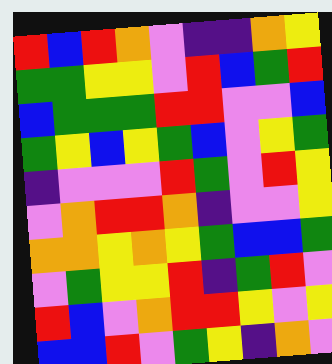[["red", "blue", "red", "orange", "violet", "indigo", "indigo", "orange", "yellow"], ["green", "green", "yellow", "yellow", "violet", "red", "blue", "green", "red"], ["blue", "green", "green", "green", "red", "red", "violet", "violet", "blue"], ["green", "yellow", "blue", "yellow", "green", "blue", "violet", "yellow", "green"], ["indigo", "violet", "violet", "violet", "red", "green", "violet", "red", "yellow"], ["violet", "orange", "red", "red", "orange", "indigo", "violet", "violet", "yellow"], ["orange", "orange", "yellow", "orange", "yellow", "green", "blue", "blue", "green"], ["violet", "green", "yellow", "yellow", "red", "indigo", "green", "red", "violet"], ["red", "blue", "violet", "orange", "red", "red", "yellow", "violet", "yellow"], ["blue", "blue", "red", "violet", "green", "yellow", "indigo", "orange", "violet"]]